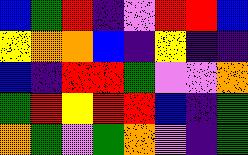[["blue", "green", "red", "indigo", "violet", "red", "red", "blue"], ["yellow", "orange", "orange", "blue", "indigo", "yellow", "indigo", "indigo"], ["blue", "indigo", "red", "red", "green", "violet", "violet", "orange"], ["green", "red", "yellow", "red", "red", "blue", "indigo", "green"], ["orange", "green", "violet", "green", "orange", "violet", "indigo", "green"]]